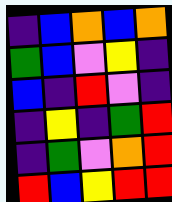[["indigo", "blue", "orange", "blue", "orange"], ["green", "blue", "violet", "yellow", "indigo"], ["blue", "indigo", "red", "violet", "indigo"], ["indigo", "yellow", "indigo", "green", "red"], ["indigo", "green", "violet", "orange", "red"], ["red", "blue", "yellow", "red", "red"]]